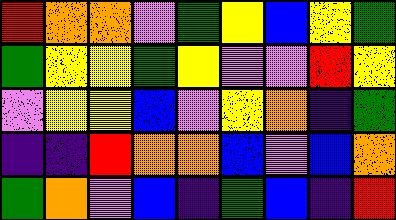[["red", "orange", "orange", "violet", "green", "yellow", "blue", "yellow", "green"], ["green", "yellow", "yellow", "green", "yellow", "violet", "violet", "red", "yellow"], ["violet", "yellow", "yellow", "blue", "violet", "yellow", "orange", "indigo", "green"], ["indigo", "indigo", "red", "orange", "orange", "blue", "violet", "blue", "orange"], ["green", "orange", "violet", "blue", "indigo", "green", "blue", "indigo", "red"]]